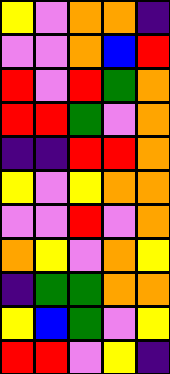[["yellow", "violet", "orange", "orange", "indigo"], ["violet", "violet", "orange", "blue", "red"], ["red", "violet", "red", "green", "orange"], ["red", "red", "green", "violet", "orange"], ["indigo", "indigo", "red", "red", "orange"], ["yellow", "violet", "yellow", "orange", "orange"], ["violet", "violet", "red", "violet", "orange"], ["orange", "yellow", "violet", "orange", "yellow"], ["indigo", "green", "green", "orange", "orange"], ["yellow", "blue", "green", "violet", "yellow"], ["red", "red", "violet", "yellow", "indigo"]]